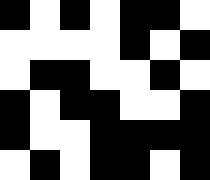[["black", "white", "black", "white", "black", "black", "white"], ["white", "white", "white", "white", "black", "white", "black"], ["white", "black", "black", "white", "white", "black", "white"], ["black", "white", "black", "black", "white", "white", "black"], ["black", "white", "white", "black", "black", "black", "black"], ["white", "black", "white", "black", "black", "white", "black"]]